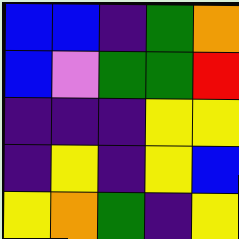[["blue", "blue", "indigo", "green", "orange"], ["blue", "violet", "green", "green", "red"], ["indigo", "indigo", "indigo", "yellow", "yellow"], ["indigo", "yellow", "indigo", "yellow", "blue"], ["yellow", "orange", "green", "indigo", "yellow"]]